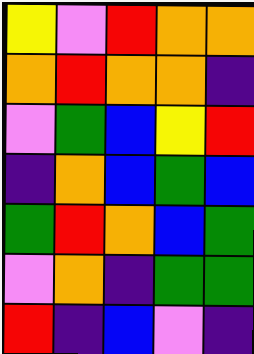[["yellow", "violet", "red", "orange", "orange"], ["orange", "red", "orange", "orange", "indigo"], ["violet", "green", "blue", "yellow", "red"], ["indigo", "orange", "blue", "green", "blue"], ["green", "red", "orange", "blue", "green"], ["violet", "orange", "indigo", "green", "green"], ["red", "indigo", "blue", "violet", "indigo"]]